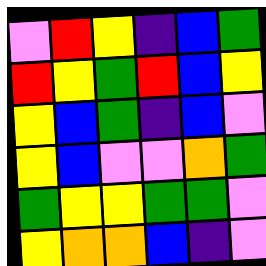[["violet", "red", "yellow", "indigo", "blue", "green"], ["red", "yellow", "green", "red", "blue", "yellow"], ["yellow", "blue", "green", "indigo", "blue", "violet"], ["yellow", "blue", "violet", "violet", "orange", "green"], ["green", "yellow", "yellow", "green", "green", "violet"], ["yellow", "orange", "orange", "blue", "indigo", "violet"]]